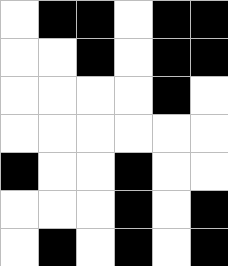[["white", "black", "black", "white", "black", "black"], ["white", "white", "black", "white", "black", "black"], ["white", "white", "white", "white", "black", "white"], ["white", "white", "white", "white", "white", "white"], ["black", "white", "white", "black", "white", "white"], ["white", "white", "white", "black", "white", "black"], ["white", "black", "white", "black", "white", "black"]]